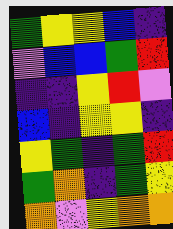[["green", "yellow", "yellow", "blue", "indigo"], ["violet", "blue", "blue", "green", "red"], ["indigo", "indigo", "yellow", "red", "violet"], ["blue", "indigo", "yellow", "yellow", "indigo"], ["yellow", "green", "indigo", "green", "red"], ["green", "orange", "indigo", "green", "yellow"], ["orange", "violet", "yellow", "orange", "orange"]]